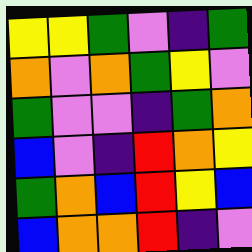[["yellow", "yellow", "green", "violet", "indigo", "green"], ["orange", "violet", "orange", "green", "yellow", "violet"], ["green", "violet", "violet", "indigo", "green", "orange"], ["blue", "violet", "indigo", "red", "orange", "yellow"], ["green", "orange", "blue", "red", "yellow", "blue"], ["blue", "orange", "orange", "red", "indigo", "violet"]]